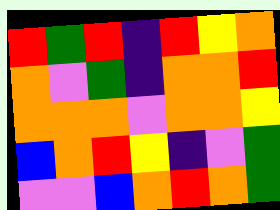[["red", "green", "red", "indigo", "red", "yellow", "orange"], ["orange", "violet", "green", "indigo", "orange", "orange", "red"], ["orange", "orange", "orange", "violet", "orange", "orange", "yellow"], ["blue", "orange", "red", "yellow", "indigo", "violet", "green"], ["violet", "violet", "blue", "orange", "red", "orange", "green"]]